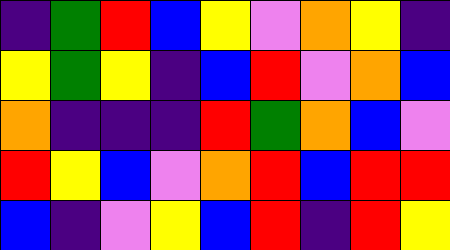[["indigo", "green", "red", "blue", "yellow", "violet", "orange", "yellow", "indigo"], ["yellow", "green", "yellow", "indigo", "blue", "red", "violet", "orange", "blue"], ["orange", "indigo", "indigo", "indigo", "red", "green", "orange", "blue", "violet"], ["red", "yellow", "blue", "violet", "orange", "red", "blue", "red", "red"], ["blue", "indigo", "violet", "yellow", "blue", "red", "indigo", "red", "yellow"]]